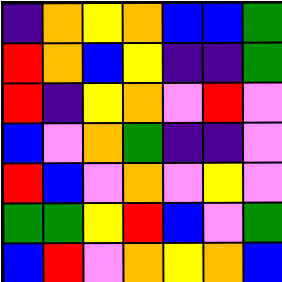[["indigo", "orange", "yellow", "orange", "blue", "blue", "green"], ["red", "orange", "blue", "yellow", "indigo", "indigo", "green"], ["red", "indigo", "yellow", "orange", "violet", "red", "violet"], ["blue", "violet", "orange", "green", "indigo", "indigo", "violet"], ["red", "blue", "violet", "orange", "violet", "yellow", "violet"], ["green", "green", "yellow", "red", "blue", "violet", "green"], ["blue", "red", "violet", "orange", "yellow", "orange", "blue"]]